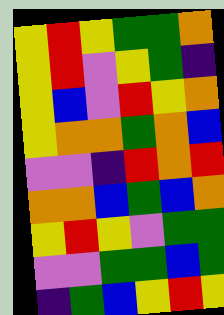[["yellow", "red", "yellow", "green", "green", "orange"], ["yellow", "red", "violet", "yellow", "green", "indigo"], ["yellow", "blue", "violet", "red", "yellow", "orange"], ["yellow", "orange", "orange", "green", "orange", "blue"], ["violet", "violet", "indigo", "red", "orange", "red"], ["orange", "orange", "blue", "green", "blue", "orange"], ["yellow", "red", "yellow", "violet", "green", "green"], ["violet", "violet", "green", "green", "blue", "green"], ["indigo", "green", "blue", "yellow", "red", "yellow"]]